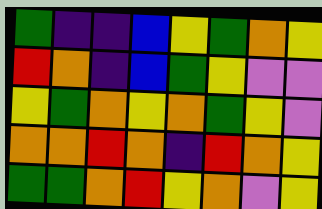[["green", "indigo", "indigo", "blue", "yellow", "green", "orange", "yellow"], ["red", "orange", "indigo", "blue", "green", "yellow", "violet", "violet"], ["yellow", "green", "orange", "yellow", "orange", "green", "yellow", "violet"], ["orange", "orange", "red", "orange", "indigo", "red", "orange", "yellow"], ["green", "green", "orange", "red", "yellow", "orange", "violet", "yellow"]]